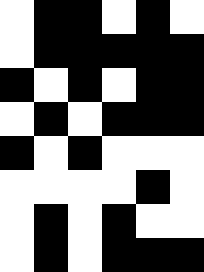[["white", "black", "black", "white", "black", "white"], ["white", "black", "black", "black", "black", "black"], ["black", "white", "black", "white", "black", "black"], ["white", "black", "white", "black", "black", "black"], ["black", "white", "black", "white", "white", "white"], ["white", "white", "white", "white", "black", "white"], ["white", "black", "white", "black", "white", "white"], ["white", "black", "white", "black", "black", "black"]]